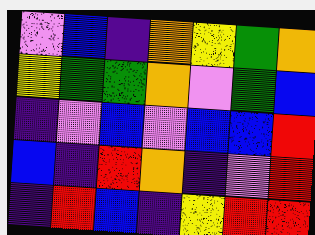[["violet", "blue", "indigo", "orange", "yellow", "green", "orange"], ["yellow", "green", "green", "orange", "violet", "green", "blue"], ["indigo", "violet", "blue", "violet", "blue", "blue", "red"], ["blue", "indigo", "red", "orange", "indigo", "violet", "red"], ["indigo", "red", "blue", "indigo", "yellow", "red", "red"]]